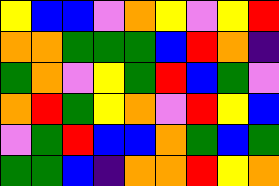[["yellow", "blue", "blue", "violet", "orange", "yellow", "violet", "yellow", "red"], ["orange", "orange", "green", "green", "green", "blue", "red", "orange", "indigo"], ["green", "orange", "violet", "yellow", "green", "red", "blue", "green", "violet"], ["orange", "red", "green", "yellow", "orange", "violet", "red", "yellow", "blue"], ["violet", "green", "red", "blue", "blue", "orange", "green", "blue", "green"], ["green", "green", "blue", "indigo", "orange", "orange", "red", "yellow", "orange"]]